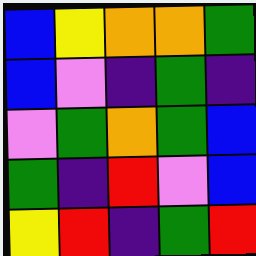[["blue", "yellow", "orange", "orange", "green"], ["blue", "violet", "indigo", "green", "indigo"], ["violet", "green", "orange", "green", "blue"], ["green", "indigo", "red", "violet", "blue"], ["yellow", "red", "indigo", "green", "red"]]